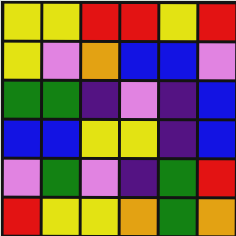[["yellow", "yellow", "red", "red", "yellow", "red"], ["yellow", "violet", "orange", "blue", "blue", "violet"], ["green", "green", "indigo", "violet", "indigo", "blue"], ["blue", "blue", "yellow", "yellow", "indigo", "blue"], ["violet", "green", "violet", "indigo", "green", "red"], ["red", "yellow", "yellow", "orange", "green", "orange"]]